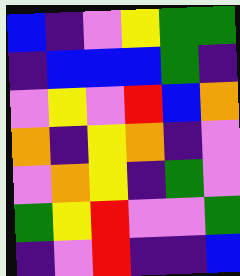[["blue", "indigo", "violet", "yellow", "green", "green"], ["indigo", "blue", "blue", "blue", "green", "indigo"], ["violet", "yellow", "violet", "red", "blue", "orange"], ["orange", "indigo", "yellow", "orange", "indigo", "violet"], ["violet", "orange", "yellow", "indigo", "green", "violet"], ["green", "yellow", "red", "violet", "violet", "green"], ["indigo", "violet", "red", "indigo", "indigo", "blue"]]